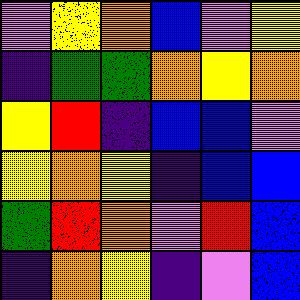[["violet", "yellow", "orange", "blue", "violet", "yellow"], ["indigo", "green", "green", "orange", "yellow", "orange"], ["yellow", "red", "indigo", "blue", "blue", "violet"], ["yellow", "orange", "yellow", "indigo", "blue", "blue"], ["green", "red", "orange", "violet", "red", "blue"], ["indigo", "orange", "yellow", "indigo", "violet", "blue"]]